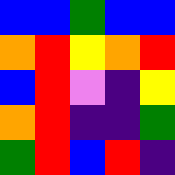[["blue", "blue", "green", "blue", "blue"], ["orange", "red", "yellow", "orange", "red"], ["blue", "red", "violet", "indigo", "yellow"], ["orange", "red", "indigo", "indigo", "green"], ["green", "red", "blue", "red", "indigo"]]